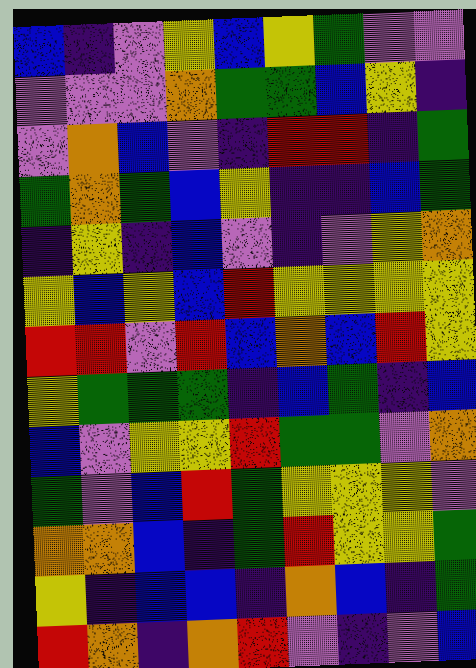[["blue", "indigo", "violet", "yellow", "blue", "yellow", "green", "violet", "violet"], ["violet", "violet", "violet", "orange", "green", "green", "blue", "yellow", "indigo"], ["violet", "orange", "blue", "violet", "indigo", "red", "red", "indigo", "green"], ["green", "orange", "green", "blue", "yellow", "indigo", "indigo", "blue", "green"], ["indigo", "yellow", "indigo", "blue", "violet", "indigo", "violet", "yellow", "orange"], ["yellow", "blue", "yellow", "blue", "red", "yellow", "yellow", "yellow", "yellow"], ["red", "red", "violet", "red", "blue", "orange", "blue", "red", "yellow"], ["yellow", "green", "green", "green", "indigo", "blue", "green", "indigo", "blue"], ["blue", "violet", "yellow", "yellow", "red", "green", "green", "violet", "orange"], ["green", "violet", "blue", "red", "green", "yellow", "yellow", "yellow", "violet"], ["orange", "orange", "blue", "indigo", "green", "red", "yellow", "yellow", "green"], ["yellow", "indigo", "blue", "blue", "indigo", "orange", "blue", "indigo", "green"], ["red", "orange", "indigo", "orange", "red", "violet", "indigo", "violet", "blue"]]